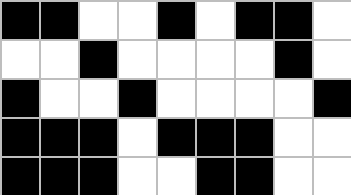[["black", "black", "white", "white", "black", "white", "black", "black", "white"], ["white", "white", "black", "white", "white", "white", "white", "black", "white"], ["black", "white", "white", "black", "white", "white", "white", "white", "black"], ["black", "black", "black", "white", "black", "black", "black", "white", "white"], ["black", "black", "black", "white", "white", "black", "black", "white", "white"]]